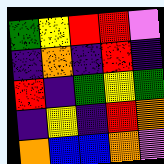[["green", "yellow", "red", "red", "violet"], ["indigo", "orange", "indigo", "red", "indigo"], ["red", "indigo", "green", "yellow", "green"], ["indigo", "yellow", "indigo", "red", "orange"], ["orange", "blue", "blue", "orange", "violet"]]